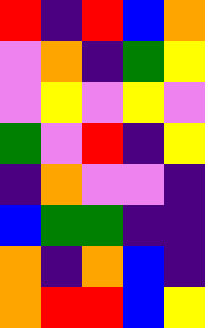[["red", "indigo", "red", "blue", "orange"], ["violet", "orange", "indigo", "green", "yellow"], ["violet", "yellow", "violet", "yellow", "violet"], ["green", "violet", "red", "indigo", "yellow"], ["indigo", "orange", "violet", "violet", "indigo"], ["blue", "green", "green", "indigo", "indigo"], ["orange", "indigo", "orange", "blue", "indigo"], ["orange", "red", "red", "blue", "yellow"]]